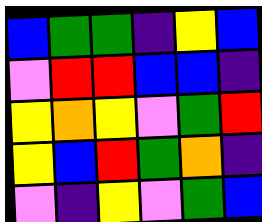[["blue", "green", "green", "indigo", "yellow", "blue"], ["violet", "red", "red", "blue", "blue", "indigo"], ["yellow", "orange", "yellow", "violet", "green", "red"], ["yellow", "blue", "red", "green", "orange", "indigo"], ["violet", "indigo", "yellow", "violet", "green", "blue"]]